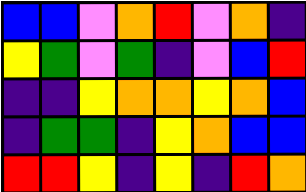[["blue", "blue", "violet", "orange", "red", "violet", "orange", "indigo"], ["yellow", "green", "violet", "green", "indigo", "violet", "blue", "red"], ["indigo", "indigo", "yellow", "orange", "orange", "yellow", "orange", "blue"], ["indigo", "green", "green", "indigo", "yellow", "orange", "blue", "blue"], ["red", "red", "yellow", "indigo", "yellow", "indigo", "red", "orange"]]